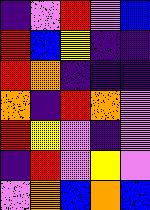[["indigo", "violet", "red", "violet", "blue"], ["red", "blue", "yellow", "indigo", "indigo"], ["red", "orange", "indigo", "indigo", "indigo"], ["orange", "indigo", "red", "orange", "violet"], ["red", "yellow", "violet", "indigo", "violet"], ["indigo", "red", "violet", "yellow", "violet"], ["violet", "orange", "blue", "orange", "blue"]]